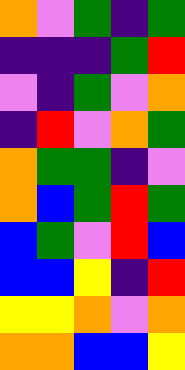[["orange", "violet", "green", "indigo", "green"], ["indigo", "indigo", "indigo", "green", "red"], ["violet", "indigo", "green", "violet", "orange"], ["indigo", "red", "violet", "orange", "green"], ["orange", "green", "green", "indigo", "violet"], ["orange", "blue", "green", "red", "green"], ["blue", "green", "violet", "red", "blue"], ["blue", "blue", "yellow", "indigo", "red"], ["yellow", "yellow", "orange", "violet", "orange"], ["orange", "orange", "blue", "blue", "yellow"]]